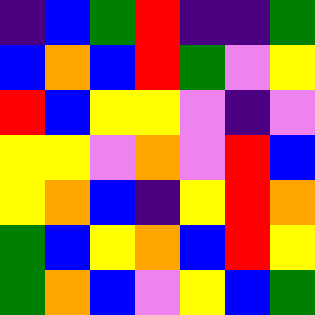[["indigo", "blue", "green", "red", "indigo", "indigo", "green"], ["blue", "orange", "blue", "red", "green", "violet", "yellow"], ["red", "blue", "yellow", "yellow", "violet", "indigo", "violet"], ["yellow", "yellow", "violet", "orange", "violet", "red", "blue"], ["yellow", "orange", "blue", "indigo", "yellow", "red", "orange"], ["green", "blue", "yellow", "orange", "blue", "red", "yellow"], ["green", "orange", "blue", "violet", "yellow", "blue", "green"]]